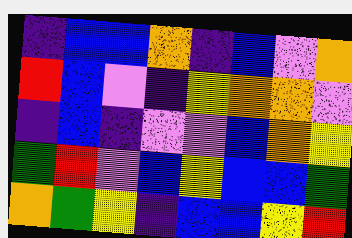[["indigo", "blue", "blue", "orange", "indigo", "blue", "violet", "orange"], ["red", "blue", "violet", "indigo", "yellow", "orange", "orange", "violet"], ["indigo", "blue", "indigo", "violet", "violet", "blue", "orange", "yellow"], ["green", "red", "violet", "blue", "yellow", "blue", "blue", "green"], ["orange", "green", "yellow", "indigo", "blue", "blue", "yellow", "red"]]